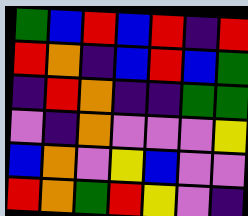[["green", "blue", "red", "blue", "red", "indigo", "red"], ["red", "orange", "indigo", "blue", "red", "blue", "green"], ["indigo", "red", "orange", "indigo", "indigo", "green", "green"], ["violet", "indigo", "orange", "violet", "violet", "violet", "yellow"], ["blue", "orange", "violet", "yellow", "blue", "violet", "violet"], ["red", "orange", "green", "red", "yellow", "violet", "indigo"]]